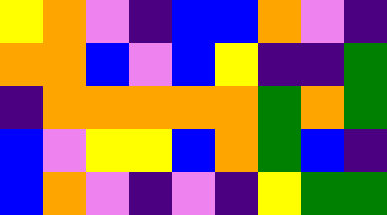[["yellow", "orange", "violet", "indigo", "blue", "blue", "orange", "violet", "indigo"], ["orange", "orange", "blue", "violet", "blue", "yellow", "indigo", "indigo", "green"], ["indigo", "orange", "orange", "orange", "orange", "orange", "green", "orange", "green"], ["blue", "violet", "yellow", "yellow", "blue", "orange", "green", "blue", "indigo"], ["blue", "orange", "violet", "indigo", "violet", "indigo", "yellow", "green", "green"]]